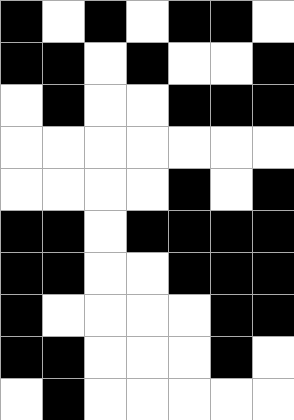[["black", "white", "black", "white", "black", "black", "white"], ["black", "black", "white", "black", "white", "white", "black"], ["white", "black", "white", "white", "black", "black", "black"], ["white", "white", "white", "white", "white", "white", "white"], ["white", "white", "white", "white", "black", "white", "black"], ["black", "black", "white", "black", "black", "black", "black"], ["black", "black", "white", "white", "black", "black", "black"], ["black", "white", "white", "white", "white", "black", "black"], ["black", "black", "white", "white", "white", "black", "white"], ["white", "black", "white", "white", "white", "white", "white"]]